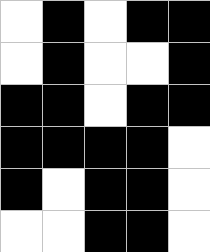[["white", "black", "white", "black", "black"], ["white", "black", "white", "white", "black"], ["black", "black", "white", "black", "black"], ["black", "black", "black", "black", "white"], ["black", "white", "black", "black", "white"], ["white", "white", "black", "black", "white"]]